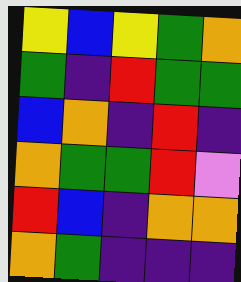[["yellow", "blue", "yellow", "green", "orange"], ["green", "indigo", "red", "green", "green"], ["blue", "orange", "indigo", "red", "indigo"], ["orange", "green", "green", "red", "violet"], ["red", "blue", "indigo", "orange", "orange"], ["orange", "green", "indigo", "indigo", "indigo"]]